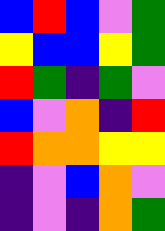[["blue", "red", "blue", "violet", "green"], ["yellow", "blue", "blue", "yellow", "green"], ["red", "green", "indigo", "green", "violet"], ["blue", "violet", "orange", "indigo", "red"], ["red", "orange", "orange", "yellow", "yellow"], ["indigo", "violet", "blue", "orange", "violet"], ["indigo", "violet", "indigo", "orange", "green"]]